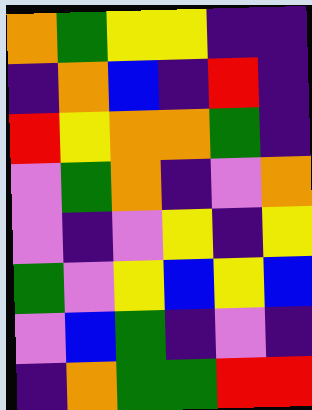[["orange", "green", "yellow", "yellow", "indigo", "indigo"], ["indigo", "orange", "blue", "indigo", "red", "indigo"], ["red", "yellow", "orange", "orange", "green", "indigo"], ["violet", "green", "orange", "indigo", "violet", "orange"], ["violet", "indigo", "violet", "yellow", "indigo", "yellow"], ["green", "violet", "yellow", "blue", "yellow", "blue"], ["violet", "blue", "green", "indigo", "violet", "indigo"], ["indigo", "orange", "green", "green", "red", "red"]]